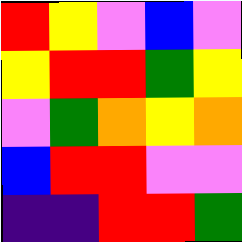[["red", "yellow", "violet", "blue", "violet"], ["yellow", "red", "red", "green", "yellow"], ["violet", "green", "orange", "yellow", "orange"], ["blue", "red", "red", "violet", "violet"], ["indigo", "indigo", "red", "red", "green"]]